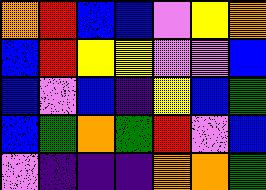[["orange", "red", "blue", "blue", "violet", "yellow", "orange"], ["blue", "red", "yellow", "yellow", "violet", "violet", "blue"], ["blue", "violet", "blue", "indigo", "yellow", "blue", "green"], ["blue", "green", "orange", "green", "red", "violet", "blue"], ["violet", "indigo", "indigo", "indigo", "orange", "orange", "green"]]